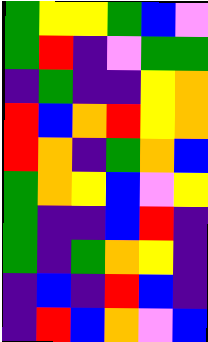[["green", "yellow", "yellow", "green", "blue", "violet"], ["green", "red", "indigo", "violet", "green", "green"], ["indigo", "green", "indigo", "indigo", "yellow", "orange"], ["red", "blue", "orange", "red", "yellow", "orange"], ["red", "orange", "indigo", "green", "orange", "blue"], ["green", "orange", "yellow", "blue", "violet", "yellow"], ["green", "indigo", "indigo", "blue", "red", "indigo"], ["green", "indigo", "green", "orange", "yellow", "indigo"], ["indigo", "blue", "indigo", "red", "blue", "indigo"], ["indigo", "red", "blue", "orange", "violet", "blue"]]